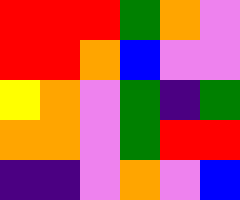[["red", "red", "red", "green", "orange", "violet"], ["red", "red", "orange", "blue", "violet", "violet"], ["yellow", "orange", "violet", "green", "indigo", "green"], ["orange", "orange", "violet", "green", "red", "red"], ["indigo", "indigo", "violet", "orange", "violet", "blue"]]